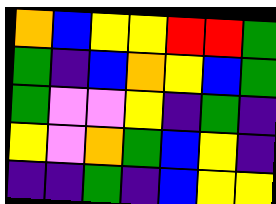[["orange", "blue", "yellow", "yellow", "red", "red", "green"], ["green", "indigo", "blue", "orange", "yellow", "blue", "green"], ["green", "violet", "violet", "yellow", "indigo", "green", "indigo"], ["yellow", "violet", "orange", "green", "blue", "yellow", "indigo"], ["indigo", "indigo", "green", "indigo", "blue", "yellow", "yellow"]]